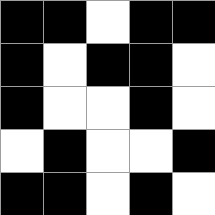[["black", "black", "white", "black", "black"], ["black", "white", "black", "black", "white"], ["black", "white", "white", "black", "white"], ["white", "black", "white", "white", "black"], ["black", "black", "white", "black", "white"]]